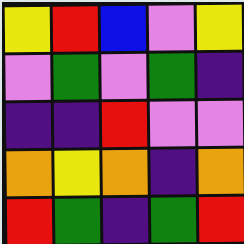[["yellow", "red", "blue", "violet", "yellow"], ["violet", "green", "violet", "green", "indigo"], ["indigo", "indigo", "red", "violet", "violet"], ["orange", "yellow", "orange", "indigo", "orange"], ["red", "green", "indigo", "green", "red"]]